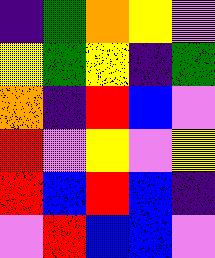[["indigo", "green", "orange", "yellow", "violet"], ["yellow", "green", "yellow", "indigo", "green"], ["orange", "indigo", "red", "blue", "violet"], ["red", "violet", "yellow", "violet", "yellow"], ["red", "blue", "red", "blue", "indigo"], ["violet", "red", "blue", "blue", "violet"]]